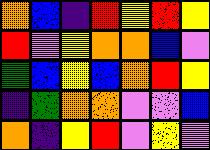[["orange", "blue", "indigo", "red", "yellow", "red", "yellow"], ["red", "violet", "yellow", "orange", "orange", "blue", "violet"], ["green", "blue", "yellow", "blue", "orange", "red", "yellow"], ["indigo", "green", "orange", "orange", "violet", "violet", "blue"], ["orange", "indigo", "yellow", "red", "violet", "yellow", "violet"]]